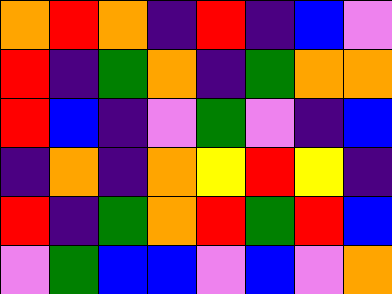[["orange", "red", "orange", "indigo", "red", "indigo", "blue", "violet"], ["red", "indigo", "green", "orange", "indigo", "green", "orange", "orange"], ["red", "blue", "indigo", "violet", "green", "violet", "indigo", "blue"], ["indigo", "orange", "indigo", "orange", "yellow", "red", "yellow", "indigo"], ["red", "indigo", "green", "orange", "red", "green", "red", "blue"], ["violet", "green", "blue", "blue", "violet", "blue", "violet", "orange"]]